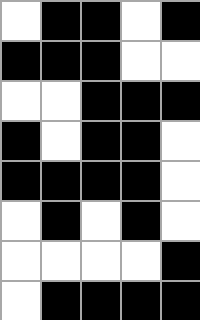[["white", "black", "black", "white", "black"], ["black", "black", "black", "white", "white"], ["white", "white", "black", "black", "black"], ["black", "white", "black", "black", "white"], ["black", "black", "black", "black", "white"], ["white", "black", "white", "black", "white"], ["white", "white", "white", "white", "black"], ["white", "black", "black", "black", "black"]]